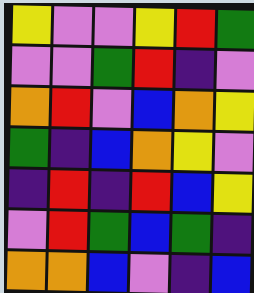[["yellow", "violet", "violet", "yellow", "red", "green"], ["violet", "violet", "green", "red", "indigo", "violet"], ["orange", "red", "violet", "blue", "orange", "yellow"], ["green", "indigo", "blue", "orange", "yellow", "violet"], ["indigo", "red", "indigo", "red", "blue", "yellow"], ["violet", "red", "green", "blue", "green", "indigo"], ["orange", "orange", "blue", "violet", "indigo", "blue"]]